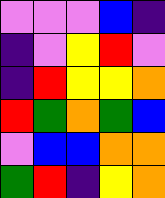[["violet", "violet", "violet", "blue", "indigo"], ["indigo", "violet", "yellow", "red", "violet"], ["indigo", "red", "yellow", "yellow", "orange"], ["red", "green", "orange", "green", "blue"], ["violet", "blue", "blue", "orange", "orange"], ["green", "red", "indigo", "yellow", "orange"]]